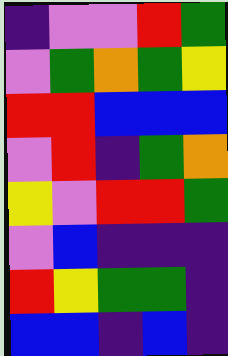[["indigo", "violet", "violet", "red", "green"], ["violet", "green", "orange", "green", "yellow"], ["red", "red", "blue", "blue", "blue"], ["violet", "red", "indigo", "green", "orange"], ["yellow", "violet", "red", "red", "green"], ["violet", "blue", "indigo", "indigo", "indigo"], ["red", "yellow", "green", "green", "indigo"], ["blue", "blue", "indigo", "blue", "indigo"]]